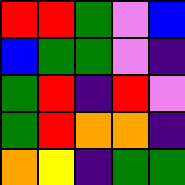[["red", "red", "green", "violet", "blue"], ["blue", "green", "green", "violet", "indigo"], ["green", "red", "indigo", "red", "violet"], ["green", "red", "orange", "orange", "indigo"], ["orange", "yellow", "indigo", "green", "green"]]